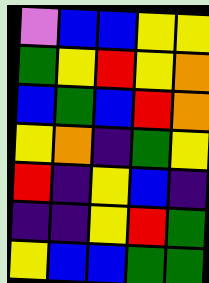[["violet", "blue", "blue", "yellow", "yellow"], ["green", "yellow", "red", "yellow", "orange"], ["blue", "green", "blue", "red", "orange"], ["yellow", "orange", "indigo", "green", "yellow"], ["red", "indigo", "yellow", "blue", "indigo"], ["indigo", "indigo", "yellow", "red", "green"], ["yellow", "blue", "blue", "green", "green"]]